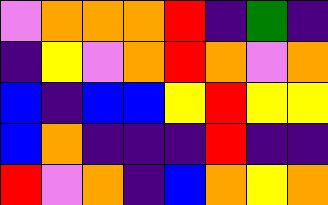[["violet", "orange", "orange", "orange", "red", "indigo", "green", "indigo"], ["indigo", "yellow", "violet", "orange", "red", "orange", "violet", "orange"], ["blue", "indigo", "blue", "blue", "yellow", "red", "yellow", "yellow"], ["blue", "orange", "indigo", "indigo", "indigo", "red", "indigo", "indigo"], ["red", "violet", "orange", "indigo", "blue", "orange", "yellow", "orange"]]